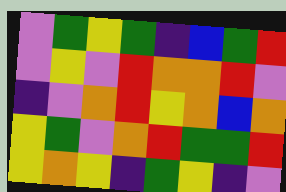[["violet", "green", "yellow", "green", "indigo", "blue", "green", "red"], ["violet", "yellow", "violet", "red", "orange", "orange", "red", "violet"], ["indigo", "violet", "orange", "red", "yellow", "orange", "blue", "orange"], ["yellow", "green", "violet", "orange", "red", "green", "green", "red"], ["yellow", "orange", "yellow", "indigo", "green", "yellow", "indigo", "violet"]]